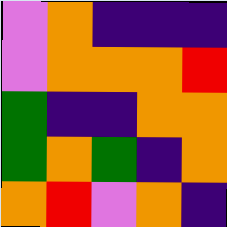[["violet", "orange", "indigo", "indigo", "indigo"], ["violet", "orange", "orange", "orange", "red"], ["green", "indigo", "indigo", "orange", "orange"], ["green", "orange", "green", "indigo", "orange"], ["orange", "red", "violet", "orange", "indigo"]]